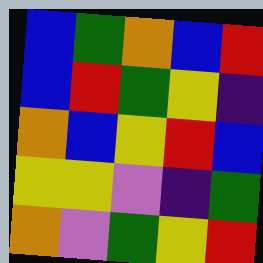[["blue", "green", "orange", "blue", "red"], ["blue", "red", "green", "yellow", "indigo"], ["orange", "blue", "yellow", "red", "blue"], ["yellow", "yellow", "violet", "indigo", "green"], ["orange", "violet", "green", "yellow", "red"]]